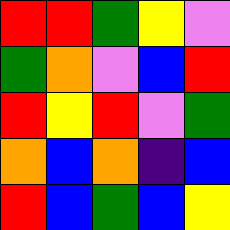[["red", "red", "green", "yellow", "violet"], ["green", "orange", "violet", "blue", "red"], ["red", "yellow", "red", "violet", "green"], ["orange", "blue", "orange", "indigo", "blue"], ["red", "blue", "green", "blue", "yellow"]]